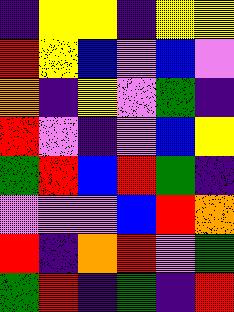[["indigo", "yellow", "yellow", "indigo", "yellow", "yellow"], ["red", "yellow", "blue", "violet", "blue", "violet"], ["orange", "indigo", "yellow", "violet", "green", "indigo"], ["red", "violet", "indigo", "violet", "blue", "yellow"], ["green", "red", "blue", "red", "green", "indigo"], ["violet", "violet", "violet", "blue", "red", "orange"], ["red", "indigo", "orange", "red", "violet", "green"], ["green", "red", "indigo", "green", "indigo", "red"]]